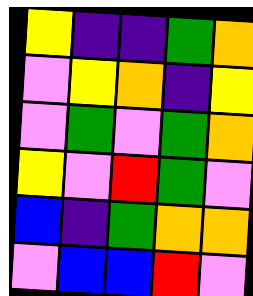[["yellow", "indigo", "indigo", "green", "orange"], ["violet", "yellow", "orange", "indigo", "yellow"], ["violet", "green", "violet", "green", "orange"], ["yellow", "violet", "red", "green", "violet"], ["blue", "indigo", "green", "orange", "orange"], ["violet", "blue", "blue", "red", "violet"]]